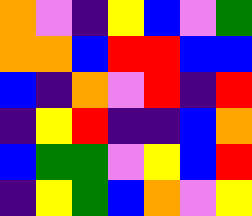[["orange", "violet", "indigo", "yellow", "blue", "violet", "green"], ["orange", "orange", "blue", "red", "red", "blue", "blue"], ["blue", "indigo", "orange", "violet", "red", "indigo", "red"], ["indigo", "yellow", "red", "indigo", "indigo", "blue", "orange"], ["blue", "green", "green", "violet", "yellow", "blue", "red"], ["indigo", "yellow", "green", "blue", "orange", "violet", "yellow"]]